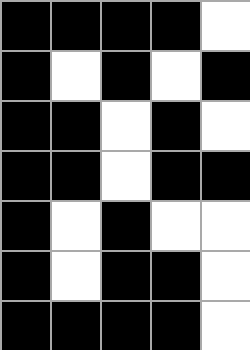[["black", "black", "black", "black", "white"], ["black", "white", "black", "white", "black"], ["black", "black", "white", "black", "white"], ["black", "black", "white", "black", "black"], ["black", "white", "black", "white", "white"], ["black", "white", "black", "black", "white"], ["black", "black", "black", "black", "white"]]